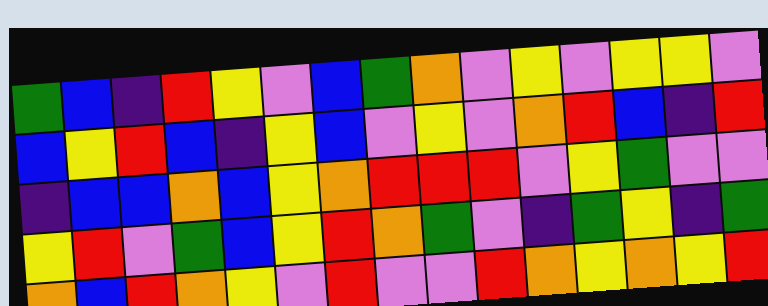[["green", "blue", "indigo", "red", "yellow", "violet", "blue", "green", "orange", "violet", "yellow", "violet", "yellow", "yellow", "violet"], ["blue", "yellow", "red", "blue", "indigo", "yellow", "blue", "violet", "yellow", "violet", "orange", "red", "blue", "indigo", "red"], ["indigo", "blue", "blue", "orange", "blue", "yellow", "orange", "red", "red", "red", "violet", "yellow", "green", "violet", "violet"], ["yellow", "red", "violet", "green", "blue", "yellow", "red", "orange", "green", "violet", "indigo", "green", "yellow", "indigo", "green"], ["orange", "blue", "red", "orange", "yellow", "violet", "red", "violet", "violet", "red", "orange", "yellow", "orange", "yellow", "red"]]